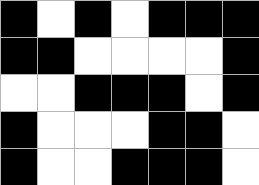[["black", "white", "black", "white", "black", "black", "black"], ["black", "black", "white", "white", "white", "white", "black"], ["white", "white", "black", "black", "black", "white", "black"], ["black", "white", "white", "white", "black", "black", "white"], ["black", "white", "white", "black", "black", "black", "white"]]